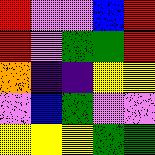[["red", "violet", "violet", "blue", "red"], ["red", "violet", "green", "green", "red"], ["orange", "indigo", "indigo", "yellow", "yellow"], ["violet", "blue", "green", "violet", "violet"], ["yellow", "yellow", "yellow", "green", "green"]]